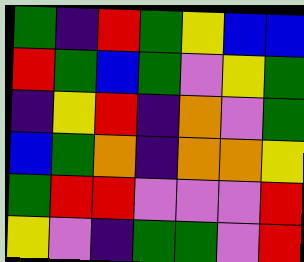[["green", "indigo", "red", "green", "yellow", "blue", "blue"], ["red", "green", "blue", "green", "violet", "yellow", "green"], ["indigo", "yellow", "red", "indigo", "orange", "violet", "green"], ["blue", "green", "orange", "indigo", "orange", "orange", "yellow"], ["green", "red", "red", "violet", "violet", "violet", "red"], ["yellow", "violet", "indigo", "green", "green", "violet", "red"]]